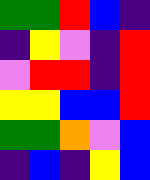[["green", "green", "red", "blue", "indigo"], ["indigo", "yellow", "violet", "indigo", "red"], ["violet", "red", "red", "indigo", "red"], ["yellow", "yellow", "blue", "blue", "red"], ["green", "green", "orange", "violet", "blue"], ["indigo", "blue", "indigo", "yellow", "blue"]]